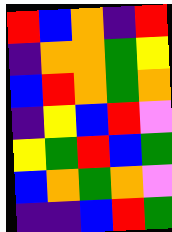[["red", "blue", "orange", "indigo", "red"], ["indigo", "orange", "orange", "green", "yellow"], ["blue", "red", "orange", "green", "orange"], ["indigo", "yellow", "blue", "red", "violet"], ["yellow", "green", "red", "blue", "green"], ["blue", "orange", "green", "orange", "violet"], ["indigo", "indigo", "blue", "red", "green"]]